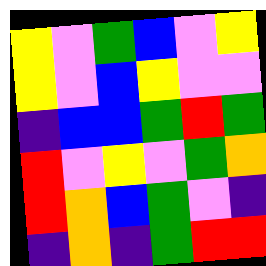[["yellow", "violet", "green", "blue", "violet", "yellow"], ["yellow", "violet", "blue", "yellow", "violet", "violet"], ["indigo", "blue", "blue", "green", "red", "green"], ["red", "violet", "yellow", "violet", "green", "orange"], ["red", "orange", "blue", "green", "violet", "indigo"], ["indigo", "orange", "indigo", "green", "red", "red"]]